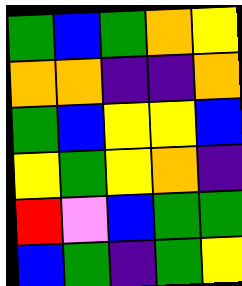[["green", "blue", "green", "orange", "yellow"], ["orange", "orange", "indigo", "indigo", "orange"], ["green", "blue", "yellow", "yellow", "blue"], ["yellow", "green", "yellow", "orange", "indigo"], ["red", "violet", "blue", "green", "green"], ["blue", "green", "indigo", "green", "yellow"]]